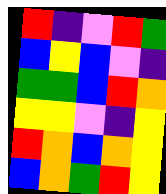[["red", "indigo", "violet", "red", "green"], ["blue", "yellow", "blue", "violet", "indigo"], ["green", "green", "blue", "red", "orange"], ["yellow", "yellow", "violet", "indigo", "yellow"], ["red", "orange", "blue", "orange", "yellow"], ["blue", "orange", "green", "red", "yellow"]]